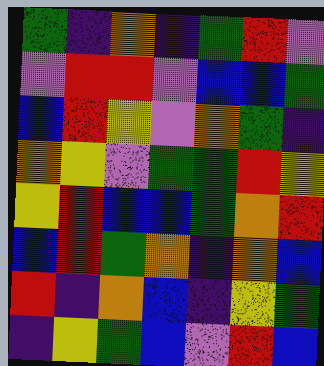[["green", "indigo", "orange", "indigo", "green", "red", "violet"], ["violet", "red", "red", "violet", "blue", "blue", "green"], ["blue", "red", "yellow", "violet", "orange", "green", "indigo"], ["orange", "yellow", "violet", "green", "green", "red", "yellow"], ["yellow", "red", "blue", "blue", "green", "orange", "red"], ["blue", "red", "green", "orange", "indigo", "orange", "blue"], ["red", "indigo", "orange", "blue", "indigo", "yellow", "green"], ["indigo", "yellow", "green", "blue", "violet", "red", "blue"]]